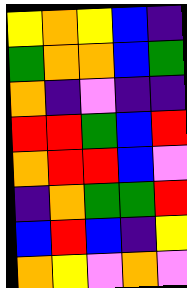[["yellow", "orange", "yellow", "blue", "indigo"], ["green", "orange", "orange", "blue", "green"], ["orange", "indigo", "violet", "indigo", "indigo"], ["red", "red", "green", "blue", "red"], ["orange", "red", "red", "blue", "violet"], ["indigo", "orange", "green", "green", "red"], ["blue", "red", "blue", "indigo", "yellow"], ["orange", "yellow", "violet", "orange", "violet"]]